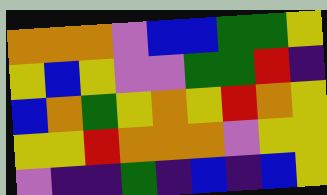[["orange", "orange", "orange", "violet", "blue", "blue", "green", "green", "yellow"], ["yellow", "blue", "yellow", "violet", "violet", "green", "green", "red", "indigo"], ["blue", "orange", "green", "yellow", "orange", "yellow", "red", "orange", "yellow"], ["yellow", "yellow", "red", "orange", "orange", "orange", "violet", "yellow", "yellow"], ["violet", "indigo", "indigo", "green", "indigo", "blue", "indigo", "blue", "yellow"]]